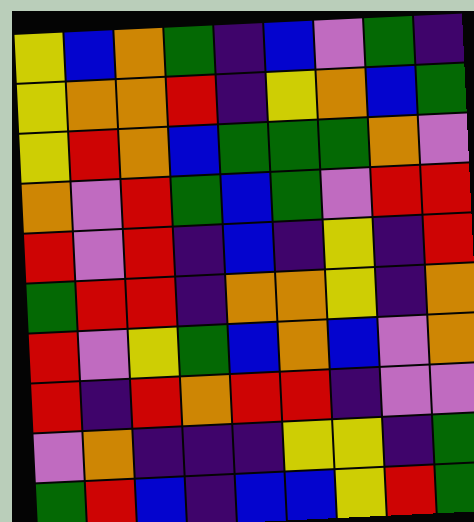[["yellow", "blue", "orange", "green", "indigo", "blue", "violet", "green", "indigo"], ["yellow", "orange", "orange", "red", "indigo", "yellow", "orange", "blue", "green"], ["yellow", "red", "orange", "blue", "green", "green", "green", "orange", "violet"], ["orange", "violet", "red", "green", "blue", "green", "violet", "red", "red"], ["red", "violet", "red", "indigo", "blue", "indigo", "yellow", "indigo", "red"], ["green", "red", "red", "indigo", "orange", "orange", "yellow", "indigo", "orange"], ["red", "violet", "yellow", "green", "blue", "orange", "blue", "violet", "orange"], ["red", "indigo", "red", "orange", "red", "red", "indigo", "violet", "violet"], ["violet", "orange", "indigo", "indigo", "indigo", "yellow", "yellow", "indigo", "green"], ["green", "red", "blue", "indigo", "blue", "blue", "yellow", "red", "green"]]